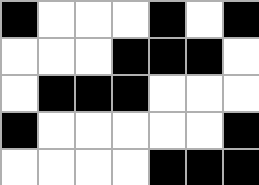[["black", "white", "white", "white", "black", "white", "black"], ["white", "white", "white", "black", "black", "black", "white"], ["white", "black", "black", "black", "white", "white", "white"], ["black", "white", "white", "white", "white", "white", "black"], ["white", "white", "white", "white", "black", "black", "black"]]